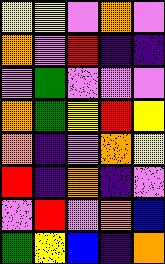[["yellow", "yellow", "violet", "orange", "violet"], ["orange", "violet", "red", "indigo", "indigo"], ["violet", "green", "violet", "violet", "violet"], ["orange", "green", "yellow", "red", "yellow"], ["orange", "indigo", "violet", "orange", "yellow"], ["red", "indigo", "orange", "indigo", "violet"], ["violet", "red", "violet", "orange", "blue"], ["green", "yellow", "blue", "indigo", "orange"]]